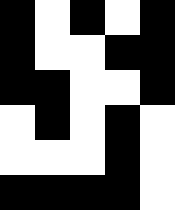[["black", "white", "black", "white", "black"], ["black", "white", "white", "black", "black"], ["black", "black", "white", "white", "black"], ["white", "black", "white", "black", "white"], ["white", "white", "white", "black", "white"], ["black", "black", "black", "black", "white"]]